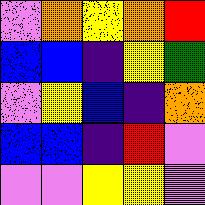[["violet", "orange", "yellow", "orange", "red"], ["blue", "blue", "indigo", "yellow", "green"], ["violet", "yellow", "blue", "indigo", "orange"], ["blue", "blue", "indigo", "red", "violet"], ["violet", "violet", "yellow", "yellow", "violet"]]